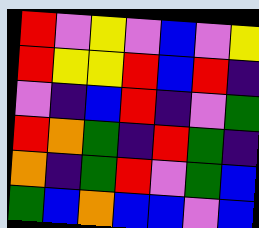[["red", "violet", "yellow", "violet", "blue", "violet", "yellow"], ["red", "yellow", "yellow", "red", "blue", "red", "indigo"], ["violet", "indigo", "blue", "red", "indigo", "violet", "green"], ["red", "orange", "green", "indigo", "red", "green", "indigo"], ["orange", "indigo", "green", "red", "violet", "green", "blue"], ["green", "blue", "orange", "blue", "blue", "violet", "blue"]]